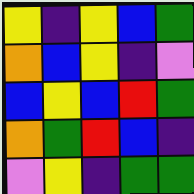[["yellow", "indigo", "yellow", "blue", "green"], ["orange", "blue", "yellow", "indigo", "violet"], ["blue", "yellow", "blue", "red", "green"], ["orange", "green", "red", "blue", "indigo"], ["violet", "yellow", "indigo", "green", "green"]]